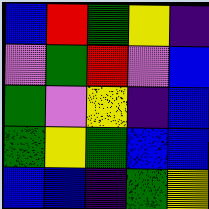[["blue", "red", "green", "yellow", "indigo"], ["violet", "green", "red", "violet", "blue"], ["green", "violet", "yellow", "indigo", "blue"], ["green", "yellow", "green", "blue", "blue"], ["blue", "blue", "indigo", "green", "yellow"]]